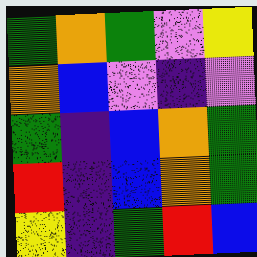[["green", "orange", "green", "violet", "yellow"], ["orange", "blue", "violet", "indigo", "violet"], ["green", "indigo", "blue", "orange", "green"], ["red", "indigo", "blue", "orange", "green"], ["yellow", "indigo", "green", "red", "blue"]]